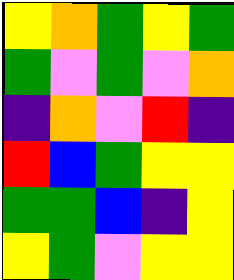[["yellow", "orange", "green", "yellow", "green"], ["green", "violet", "green", "violet", "orange"], ["indigo", "orange", "violet", "red", "indigo"], ["red", "blue", "green", "yellow", "yellow"], ["green", "green", "blue", "indigo", "yellow"], ["yellow", "green", "violet", "yellow", "yellow"]]